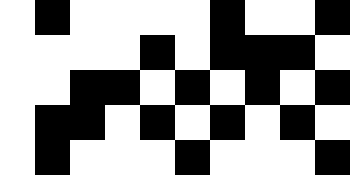[["white", "black", "white", "white", "white", "white", "black", "white", "white", "black"], ["white", "white", "white", "white", "black", "white", "black", "black", "black", "white"], ["white", "white", "black", "black", "white", "black", "white", "black", "white", "black"], ["white", "black", "black", "white", "black", "white", "black", "white", "black", "white"], ["white", "black", "white", "white", "white", "black", "white", "white", "white", "black"]]